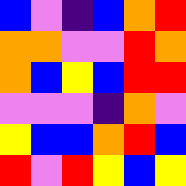[["blue", "violet", "indigo", "blue", "orange", "red"], ["orange", "orange", "violet", "violet", "red", "orange"], ["orange", "blue", "yellow", "blue", "red", "red"], ["violet", "violet", "violet", "indigo", "orange", "violet"], ["yellow", "blue", "blue", "orange", "red", "blue"], ["red", "violet", "red", "yellow", "blue", "yellow"]]